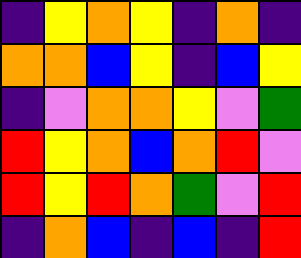[["indigo", "yellow", "orange", "yellow", "indigo", "orange", "indigo"], ["orange", "orange", "blue", "yellow", "indigo", "blue", "yellow"], ["indigo", "violet", "orange", "orange", "yellow", "violet", "green"], ["red", "yellow", "orange", "blue", "orange", "red", "violet"], ["red", "yellow", "red", "orange", "green", "violet", "red"], ["indigo", "orange", "blue", "indigo", "blue", "indigo", "red"]]